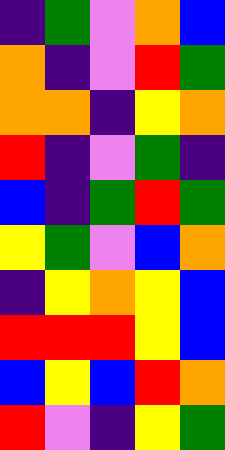[["indigo", "green", "violet", "orange", "blue"], ["orange", "indigo", "violet", "red", "green"], ["orange", "orange", "indigo", "yellow", "orange"], ["red", "indigo", "violet", "green", "indigo"], ["blue", "indigo", "green", "red", "green"], ["yellow", "green", "violet", "blue", "orange"], ["indigo", "yellow", "orange", "yellow", "blue"], ["red", "red", "red", "yellow", "blue"], ["blue", "yellow", "blue", "red", "orange"], ["red", "violet", "indigo", "yellow", "green"]]